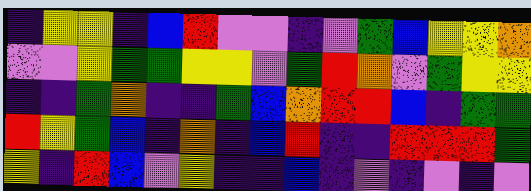[["indigo", "yellow", "yellow", "indigo", "blue", "red", "violet", "violet", "indigo", "violet", "green", "blue", "yellow", "yellow", "orange"], ["violet", "violet", "yellow", "green", "green", "yellow", "yellow", "violet", "green", "red", "orange", "violet", "green", "yellow", "yellow"], ["indigo", "indigo", "green", "orange", "indigo", "indigo", "green", "blue", "orange", "red", "red", "blue", "indigo", "green", "green"], ["red", "yellow", "green", "blue", "indigo", "orange", "indigo", "blue", "red", "indigo", "indigo", "red", "red", "red", "green"], ["yellow", "indigo", "red", "blue", "violet", "yellow", "indigo", "indigo", "blue", "indigo", "violet", "indigo", "violet", "indigo", "violet"]]